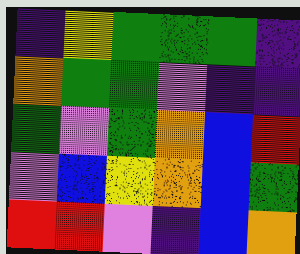[["indigo", "yellow", "green", "green", "green", "indigo"], ["orange", "green", "green", "violet", "indigo", "indigo"], ["green", "violet", "green", "orange", "blue", "red"], ["violet", "blue", "yellow", "orange", "blue", "green"], ["red", "red", "violet", "indigo", "blue", "orange"]]